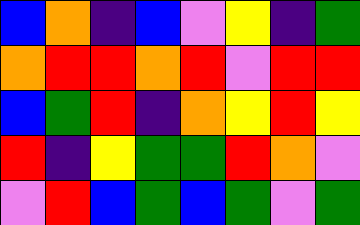[["blue", "orange", "indigo", "blue", "violet", "yellow", "indigo", "green"], ["orange", "red", "red", "orange", "red", "violet", "red", "red"], ["blue", "green", "red", "indigo", "orange", "yellow", "red", "yellow"], ["red", "indigo", "yellow", "green", "green", "red", "orange", "violet"], ["violet", "red", "blue", "green", "blue", "green", "violet", "green"]]